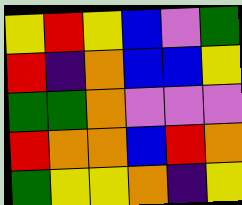[["yellow", "red", "yellow", "blue", "violet", "green"], ["red", "indigo", "orange", "blue", "blue", "yellow"], ["green", "green", "orange", "violet", "violet", "violet"], ["red", "orange", "orange", "blue", "red", "orange"], ["green", "yellow", "yellow", "orange", "indigo", "yellow"]]